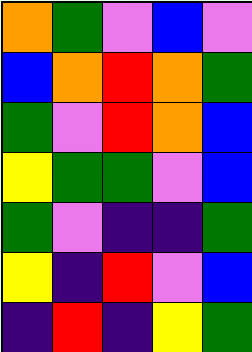[["orange", "green", "violet", "blue", "violet"], ["blue", "orange", "red", "orange", "green"], ["green", "violet", "red", "orange", "blue"], ["yellow", "green", "green", "violet", "blue"], ["green", "violet", "indigo", "indigo", "green"], ["yellow", "indigo", "red", "violet", "blue"], ["indigo", "red", "indigo", "yellow", "green"]]